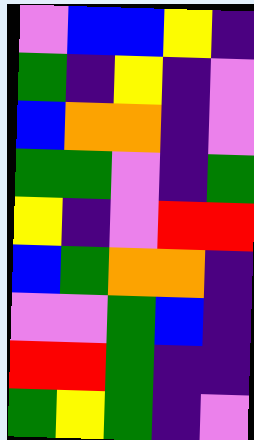[["violet", "blue", "blue", "yellow", "indigo"], ["green", "indigo", "yellow", "indigo", "violet"], ["blue", "orange", "orange", "indigo", "violet"], ["green", "green", "violet", "indigo", "green"], ["yellow", "indigo", "violet", "red", "red"], ["blue", "green", "orange", "orange", "indigo"], ["violet", "violet", "green", "blue", "indigo"], ["red", "red", "green", "indigo", "indigo"], ["green", "yellow", "green", "indigo", "violet"]]